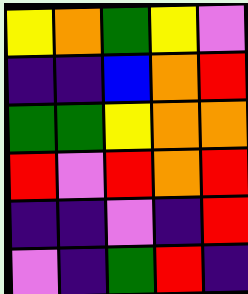[["yellow", "orange", "green", "yellow", "violet"], ["indigo", "indigo", "blue", "orange", "red"], ["green", "green", "yellow", "orange", "orange"], ["red", "violet", "red", "orange", "red"], ["indigo", "indigo", "violet", "indigo", "red"], ["violet", "indigo", "green", "red", "indigo"]]